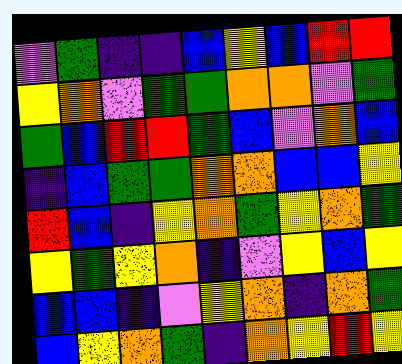[["violet", "green", "indigo", "indigo", "blue", "yellow", "blue", "red", "red"], ["yellow", "orange", "violet", "green", "green", "orange", "orange", "violet", "green"], ["green", "blue", "red", "red", "green", "blue", "violet", "orange", "blue"], ["indigo", "blue", "green", "green", "orange", "orange", "blue", "blue", "yellow"], ["red", "blue", "indigo", "yellow", "orange", "green", "yellow", "orange", "green"], ["yellow", "green", "yellow", "orange", "indigo", "violet", "yellow", "blue", "yellow"], ["blue", "blue", "indigo", "violet", "yellow", "orange", "indigo", "orange", "green"], ["blue", "yellow", "orange", "green", "indigo", "orange", "yellow", "red", "yellow"]]